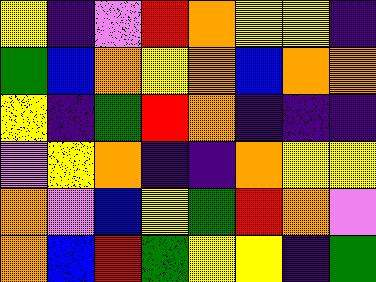[["yellow", "indigo", "violet", "red", "orange", "yellow", "yellow", "indigo"], ["green", "blue", "orange", "yellow", "orange", "blue", "orange", "orange"], ["yellow", "indigo", "green", "red", "orange", "indigo", "indigo", "indigo"], ["violet", "yellow", "orange", "indigo", "indigo", "orange", "yellow", "yellow"], ["orange", "violet", "blue", "yellow", "green", "red", "orange", "violet"], ["orange", "blue", "red", "green", "yellow", "yellow", "indigo", "green"]]